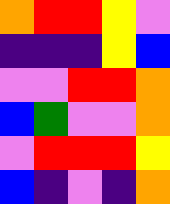[["orange", "red", "red", "yellow", "violet"], ["indigo", "indigo", "indigo", "yellow", "blue"], ["violet", "violet", "red", "red", "orange"], ["blue", "green", "violet", "violet", "orange"], ["violet", "red", "red", "red", "yellow"], ["blue", "indigo", "violet", "indigo", "orange"]]